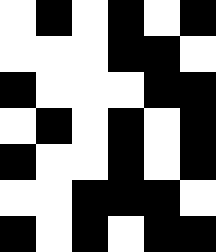[["white", "black", "white", "black", "white", "black"], ["white", "white", "white", "black", "black", "white"], ["black", "white", "white", "white", "black", "black"], ["white", "black", "white", "black", "white", "black"], ["black", "white", "white", "black", "white", "black"], ["white", "white", "black", "black", "black", "white"], ["black", "white", "black", "white", "black", "black"]]